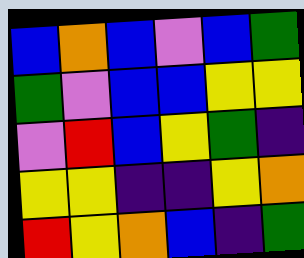[["blue", "orange", "blue", "violet", "blue", "green"], ["green", "violet", "blue", "blue", "yellow", "yellow"], ["violet", "red", "blue", "yellow", "green", "indigo"], ["yellow", "yellow", "indigo", "indigo", "yellow", "orange"], ["red", "yellow", "orange", "blue", "indigo", "green"]]